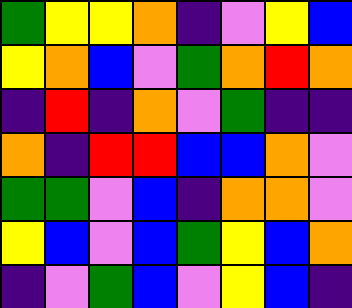[["green", "yellow", "yellow", "orange", "indigo", "violet", "yellow", "blue"], ["yellow", "orange", "blue", "violet", "green", "orange", "red", "orange"], ["indigo", "red", "indigo", "orange", "violet", "green", "indigo", "indigo"], ["orange", "indigo", "red", "red", "blue", "blue", "orange", "violet"], ["green", "green", "violet", "blue", "indigo", "orange", "orange", "violet"], ["yellow", "blue", "violet", "blue", "green", "yellow", "blue", "orange"], ["indigo", "violet", "green", "blue", "violet", "yellow", "blue", "indigo"]]